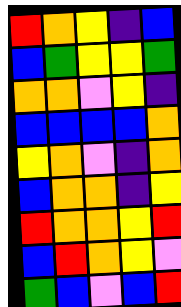[["red", "orange", "yellow", "indigo", "blue"], ["blue", "green", "yellow", "yellow", "green"], ["orange", "orange", "violet", "yellow", "indigo"], ["blue", "blue", "blue", "blue", "orange"], ["yellow", "orange", "violet", "indigo", "orange"], ["blue", "orange", "orange", "indigo", "yellow"], ["red", "orange", "orange", "yellow", "red"], ["blue", "red", "orange", "yellow", "violet"], ["green", "blue", "violet", "blue", "red"]]